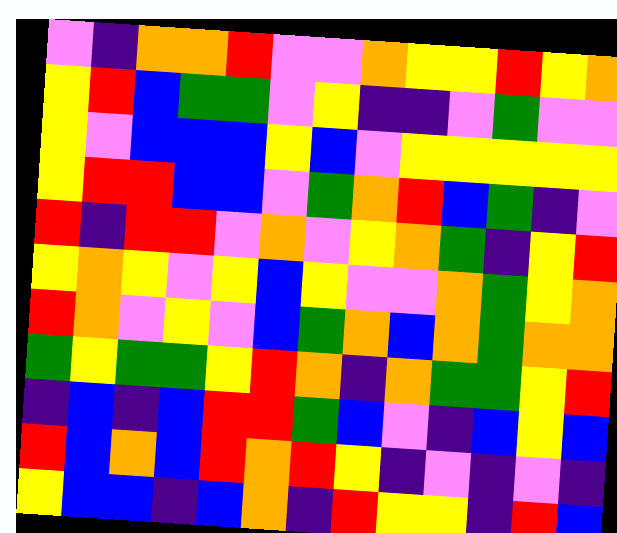[["violet", "indigo", "orange", "orange", "red", "violet", "violet", "orange", "yellow", "yellow", "red", "yellow", "orange"], ["yellow", "red", "blue", "green", "green", "violet", "yellow", "indigo", "indigo", "violet", "green", "violet", "violet"], ["yellow", "violet", "blue", "blue", "blue", "yellow", "blue", "violet", "yellow", "yellow", "yellow", "yellow", "yellow"], ["yellow", "red", "red", "blue", "blue", "violet", "green", "orange", "red", "blue", "green", "indigo", "violet"], ["red", "indigo", "red", "red", "violet", "orange", "violet", "yellow", "orange", "green", "indigo", "yellow", "red"], ["yellow", "orange", "yellow", "violet", "yellow", "blue", "yellow", "violet", "violet", "orange", "green", "yellow", "orange"], ["red", "orange", "violet", "yellow", "violet", "blue", "green", "orange", "blue", "orange", "green", "orange", "orange"], ["green", "yellow", "green", "green", "yellow", "red", "orange", "indigo", "orange", "green", "green", "yellow", "red"], ["indigo", "blue", "indigo", "blue", "red", "red", "green", "blue", "violet", "indigo", "blue", "yellow", "blue"], ["red", "blue", "orange", "blue", "red", "orange", "red", "yellow", "indigo", "violet", "indigo", "violet", "indigo"], ["yellow", "blue", "blue", "indigo", "blue", "orange", "indigo", "red", "yellow", "yellow", "indigo", "red", "blue"]]